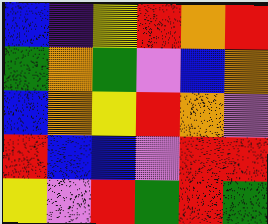[["blue", "indigo", "yellow", "red", "orange", "red"], ["green", "orange", "green", "violet", "blue", "orange"], ["blue", "orange", "yellow", "red", "orange", "violet"], ["red", "blue", "blue", "violet", "red", "red"], ["yellow", "violet", "red", "green", "red", "green"]]